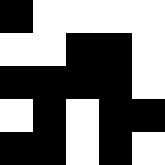[["black", "white", "white", "white", "white"], ["white", "white", "black", "black", "white"], ["black", "black", "black", "black", "white"], ["white", "black", "white", "black", "black"], ["black", "black", "white", "black", "white"]]